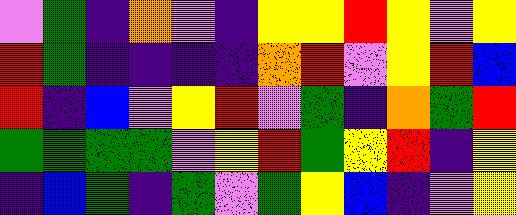[["violet", "green", "indigo", "orange", "violet", "indigo", "yellow", "yellow", "red", "yellow", "violet", "yellow"], ["red", "green", "indigo", "indigo", "indigo", "indigo", "orange", "red", "violet", "yellow", "red", "blue"], ["red", "indigo", "blue", "violet", "yellow", "red", "violet", "green", "indigo", "orange", "green", "red"], ["green", "green", "green", "green", "violet", "yellow", "red", "green", "yellow", "red", "indigo", "yellow"], ["indigo", "blue", "green", "indigo", "green", "violet", "green", "yellow", "blue", "indigo", "violet", "yellow"]]